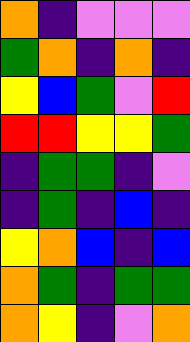[["orange", "indigo", "violet", "violet", "violet"], ["green", "orange", "indigo", "orange", "indigo"], ["yellow", "blue", "green", "violet", "red"], ["red", "red", "yellow", "yellow", "green"], ["indigo", "green", "green", "indigo", "violet"], ["indigo", "green", "indigo", "blue", "indigo"], ["yellow", "orange", "blue", "indigo", "blue"], ["orange", "green", "indigo", "green", "green"], ["orange", "yellow", "indigo", "violet", "orange"]]